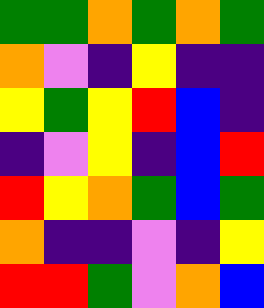[["green", "green", "orange", "green", "orange", "green"], ["orange", "violet", "indigo", "yellow", "indigo", "indigo"], ["yellow", "green", "yellow", "red", "blue", "indigo"], ["indigo", "violet", "yellow", "indigo", "blue", "red"], ["red", "yellow", "orange", "green", "blue", "green"], ["orange", "indigo", "indigo", "violet", "indigo", "yellow"], ["red", "red", "green", "violet", "orange", "blue"]]